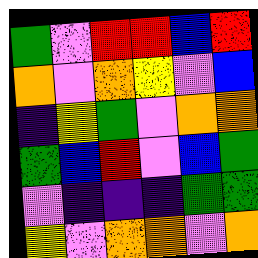[["green", "violet", "red", "red", "blue", "red"], ["orange", "violet", "orange", "yellow", "violet", "blue"], ["indigo", "yellow", "green", "violet", "orange", "orange"], ["green", "blue", "red", "violet", "blue", "green"], ["violet", "indigo", "indigo", "indigo", "green", "green"], ["yellow", "violet", "orange", "orange", "violet", "orange"]]